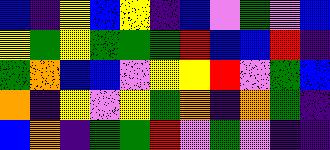[["blue", "indigo", "yellow", "blue", "yellow", "indigo", "blue", "violet", "green", "violet", "blue"], ["yellow", "green", "yellow", "green", "green", "green", "red", "blue", "blue", "red", "indigo"], ["green", "orange", "blue", "blue", "violet", "yellow", "yellow", "red", "violet", "green", "blue"], ["orange", "indigo", "yellow", "violet", "yellow", "green", "orange", "indigo", "orange", "green", "indigo"], ["blue", "orange", "indigo", "green", "green", "red", "violet", "green", "violet", "indigo", "indigo"]]